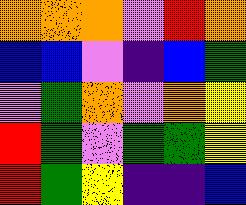[["orange", "orange", "orange", "violet", "red", "orange"], ["blue", "blue", "violet", "indigo", "blue", "green"], ["violet", "green", "orange", "violet", "orange", "yellow"], ["red", "green", "violet", "green", "green", "yellow"], ["red", "green", "yellow", "indigo", "indigo", "blue"]]